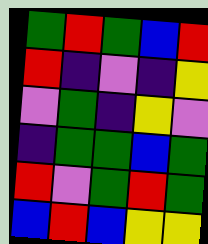[["green", "red", "green", "blue", "red"], ["red", "indigo", "violet", "indigo", "yellow"], ["violet", "green", "indigo", "yellow", "violet"], ["indigo", "green", "green", "blue", "green"], ["red", "violet", "green", "red", "green"], ["blue", "red", "blue", "yellow", "yellow"]]